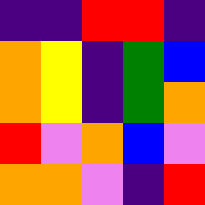[["indigo", "indigo", "red", "red", "indigo"], ["orange", "yellow", "indigo", "green", "blue"], ["orange", "yellow", "indigo", "green", "orange"], ["red", "violet", "orange", "blue", "violet"], ["orange", "orange", "violet", "indigo", "red"]]